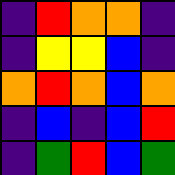[["indigo", "red", "orange", "orange", "indigo"], ["indigo", "yellow", "yellow", "blue", "indigo"], ["orange", "red", "orange", "blue", "orange"], ["indigo", "blue", "indigo", "blue", "red"], ["indigo", "green", "red", "blue", "green"]]